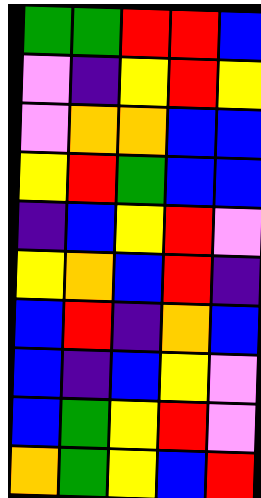[["green", "green", "red", "red", "blue"], ["violet", "indigo", "yellow", "red", "yellow"], ["violet", "orange", "orange", "blue", "blue"], ["yellow", "red", "green", "blue", "blue"], ["indigo", "blue", "yellow", "red", "violet"], ["yellow", "orange", "blue", "red", "indigo"], ["blue", "red", "indigo", "orange", "blue"], ["blue", "indigo", "blue", "yellow", "violet"], ["blue", "green", "yellow", "red", "violet"], ["orange", "green", "yellow", "blue", "red"]]